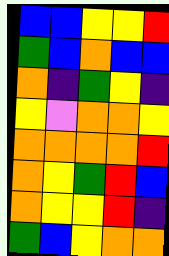[["blue", "blue", "yellow", "yellow", "red"], ["green", "blue", "orange", "blue", "blue"], ["orange", "indigo", "green", "yellow", "indigo"], ["yellow", "violet", "orange", "orange", "yellow"], ["orange", "orange", "orange", "orange", "red"], ["orange", "yellow", "green", "red", "blue"], ["orange", "yellow", "yellow", "red", "indigo"], ["green", "blue", "yellow", "orange", "orange"]]